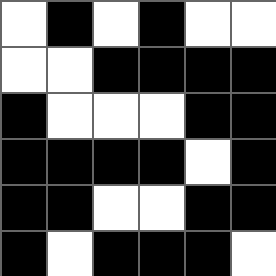[["white", "black", "white", "black", "white", "white"], ["white", "white", "black", "black", "black", "black"], ["black", "white", "white", "white", "black", "black"], ["black", "black", "black", "black", "white", "black"], ["black", "black", "white", "white", "black", "black"], ["black", "white", "black", "black", "black", "white"]]